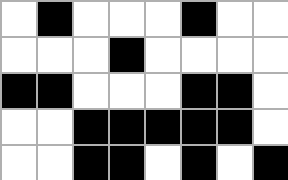[["white", "black", "white", "white", "white", "black", "white", "white"], ["white", "white", "white", "black", "white", "white", "white", "white"], ["black", "black", "white", "white", "white", "black", "black", "white"], ["white", "white", "black", "black", "black", "black", "black", "white"], ["white", "white", "black", "black", "white", "black", "white", "black"]]